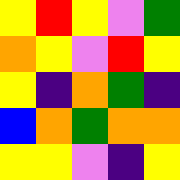[["yellow", "red", "yellow", "violet", "green"], ["orange", "yellow", "violet", "red", "yellow"], ["yellow", "indigo", "orange", "green", "indigo"], ["blue", "orange", "green", "orange", "orange"], ["yellow", "yellow", "violet", "indigo", "yellow"]]